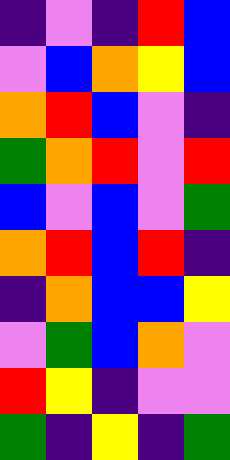[["indigo", "violet", "indigo", "red", "blue"], ["violet", "blue", "orange", "yellow", "blue"], ["orange", "red", "blue", "violet", "indigo"], ["green", "orange", "red", "violet", "red"], ["blue", "violet", "blue", "violet", "green"], ["orange", "red", "blue", "red", "indigo"], ["indigo", "orange", "blue", "blue", "yellow"], ["violet", "green", "blue", "orange", "violet"], ["red", "yellow", "indigo", "violet", "violet"], ["green", "indigo", "yellow", "indigo", "green"]]